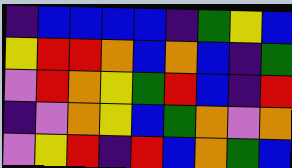[["indigo", "blue", "blue", "blue", "blue", "indigo", "green", "yellow", "blue"], ["yellow", "red", "red", "orange", "blue", "orange", "blue", "indigo", "green"], ["violet", "red", "orange", "yellow", "green", "red", "blue", "indigo", "red"], ["indigo", "violet", "orange", "yellow", "blue", "green", "orange", "violet", "orange"], ["violet", "yellow", "red", "indigo", "red", "blue", "orange", "green", "blue"]]